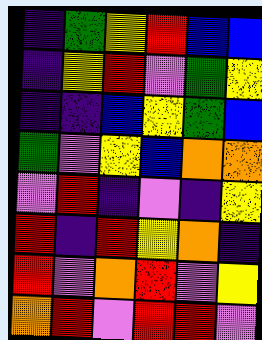[["indigo", "green", "yellow", "red", "blue", "blue"], ["indigo", "yellow", "red", "violet", "green", "yellow"], ["indigo", "indigo", "blue", "yellow", "green", "blue"], ["green", "violet", "yellow", "blue", "orange", "orange"], ["violet", "red", "indigo", "violet", "indigo", "yellow"], ["red", "indigo", "red", "yellow", "orange", "indigo"], ["red", "violet", "orange", "red", "violet", "yellow"], ["orange", "red", "violet", "red", "red", "violet"]]